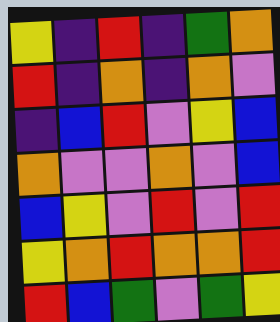[["yellow", "indigo", "red", "indigo", "green", "orange"], ["red", "indigo", "orange", "indigo", "orange", "violet"], ["indigo", "blue", "red", "violet", "yellow", "blue"], ["orange", "violet", "violet", "orange", "violet", "blue"], ["blue", "yellow", "violet", "red", "violet", "red"], ["yellow", "orange", "red", "orange", "orange", "red"], ["red", "blue", "green", "violet", "green", "yellow"]]